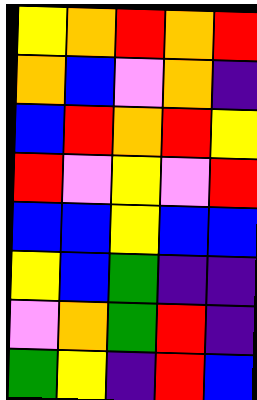[["yellow", "orange", "red", "orange", "red"], ["orange", "blue", "violet", "orange", "indigo"], ["blue", "red", "orange", "red", "yellow"], ["red", "violet", "yellow", "violet", "red"], ["blue", "blue", "yellow", "blue", "blue"], ["yellow", "blue", "green", "indigo", "indigo"], ["violet", "orange", "green", "red", "indigo"], ["green", "yellow", "indigo", "red", "blue"]]